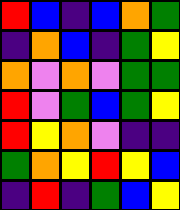[["red", "blue", "indigo", "blue", "orange", "green"], ["indigo", "orange", "blue", "indigo", "green", "yellow"], ["orange", "violet", "orange", "violet", "green", "green"], ["red", "violet", "green", "blue", "green", "yellow"], ["red", "yellow", "orange", "violet", "indigo", "indigo"], ["green", "orange", "yellow", "red", "yellow", "blue"], ["indigo", "red", "indigo", "green", "blue", "yellow"]]